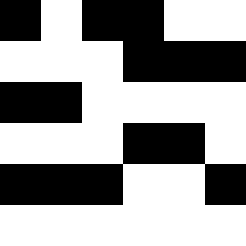[["black", "white", "black", "black", "white", "white"], ["white", "white", "white", "black", "black", "black"], ["black", "black", "white", "white", "white", "white"], ["white", "white", "white", "black", "black", "white"], ["black", "black", "black", "white", "white", "black"], ["white", "white", "white", "white", "white", "white"]]